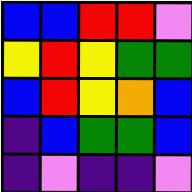[["blue", "blue", "red", "red", "violet"], ["yellow", "red", "yellow", "green", "green"], ["blue", "red", "yellow", "orange", "blue"], ["indigo", "blue", "green", "green", "blue"], ["indigo", "violet", "indigo", "indigo", "violet"]]